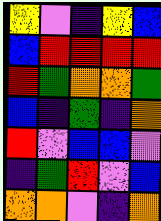[["yellow", "violet", "indigo", "yellow", "blue"], ["blue", "red", "red", "red", "red"], ["red", "green", "orange", "orange", "green"], ["blue", "indigo", "green", "indigo", "orange"], ["red", "violet", "blue", "blue", "violet"], ["indigo", "green", "red", "violet", "blue"], ["orange", "orange", "violet", "indigo", "orange"]]